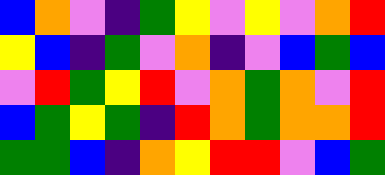[["blue", "orange", "violet", "indigo", "green", "yellow", "violet", "yellow", "violet", "orange", "red"], ["yellow", "blue", "indigo", "green", "violet", "orange", "indigo", "violet", "blue", "green", "blue"], ["violet", "red", "green", "yellow", "red", "violet", "orange", "green", "orange", "violet", "red"], ["blue", "green", "yellow", "green", "indigo", "red", "orange", "green", "orange", "orange", "red"], ["green", "green", "blue", "indigo", "orange", "yellow", "red", "red", "violet", "blue", "green"]]